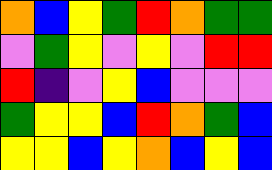[["orange", "blue", "yellow", "green", "red", "orange", "green", "green"], ["violet", "green", "yellow", "violet", "yellow", "violet", "red", "red"], ["red", "indigo", "violet", "yellow", "blue", "violet", "violet", "violet"], ["green", "yellow", "yellow", "blue", "red", "orange", "green", "blue"], ["yellow", "yellow", "blue", "yellow", "orange", "blue", "yellow", "blue"]]